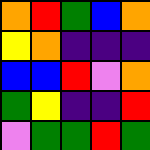[["orange", "red", "green", "blue", "orange"], ["yellow", "orange", "indigo", "indigo", "indigo"], ["blue", "blue", "red", "violet", "orange"], ["green", "yellow", "indigo", "indigo", "red"], ["violet", "green", "green", "red", "green"]]